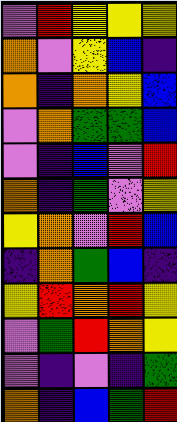[["violet", "red", "yellow", "yellow", "yellow"], ["orange", "violet", "yellow", "blue", "indigo"], ["orange", "indigo", "orange", "yellow", "blue"], ["violet", "orange", "green", "green", "blue"], ["violet", "indigo", "blue", "violet", "red"], ["orange", "indigo", "green", "violet", "yellow"], ["yellow", "orange", "violet", "red", "blue"], ["indigo", "orange", "green", "blue", "indigo"], ["yellow", "red", "orange", "red", "yellow"], ["violet", "green", "red", "orange", "yellow"], ["violet", "indigo", "violet", "indigo", "green"], ["orange", "indigo", "blue", "green", "red"]]